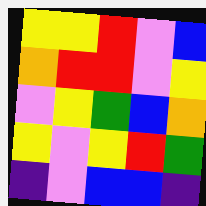[["yellow", "yellow", "red", "violet", "blue"], ["orange", "red", "red", "violet", "yellow"], ["violet", "yellow", "green", "blue", "orange"], ["yellow", "violet", "yellow", "red", "green"], ["indigo", "violet", "blue", "blue", "indigo"]]